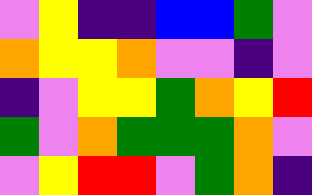[["violet", "yellow", "indigo", "indigo", "blue", "blue", "green", "violet"], ["orange", "yellow", "yellow", "orange", "violet", "violet", "indigo", "violet"], ["indigo", "violet", "yellow", "yellow", "green", "orange", "yellow", "red"], ["green", "violet", "orange", "green", "green", "green", "orange", "violet"], ["violet", "yellow", "red", "red", "violet", "green", "orange", "indigo"]]